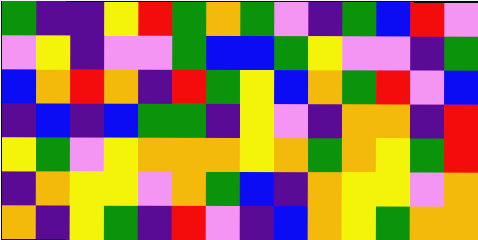[["green", "indigo", "indigo", "yellow", "red", "green", "orange", "green", "violet", "indigo", "green", "blue", "red", "violet"], ["violet", "yellow", "indigo", "violet", "violet", "green", "blue", "blue", "green", "yellow", "violet", "violet", "indigo", "green"], ["blue", "orange", "red", "orange", "indigo", "red", "green", "yellow", "blue", "orange", "green", "red", "violet", "blue"], ["indigo", "blue", "indigo", "blue", "green", "green", "indigo", "yellow", "violet", "indigo", "orange", "orange", "indigo", "red"], ["yellow", "green", "violet", "yellow", "orange", "orange", "orange", "yellow", "orange", "green", "orange", "yellow", "green", "red"], ["indigo", "orange", "yellow", "yellow", "violet", "orange", "green", "blue", "indigo", "orange", "yellow", "yellow", "violet", "orange"], ["orange", "indigo", "yellow", "green", "indigo", "red", "violet", "indigo", "blue", "orange", "yellow", "green", "orange", "orange"]]